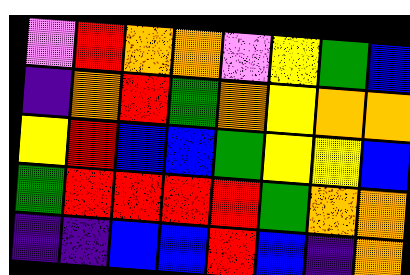[["violet", "red", "orange", "orange", "violet", "yellow", "green", "blue"], ["indigo", "orange", "red", "green", "orange", "yellow", "orange", "orange"], ["yellow", "red", "blue", "blue", "green", "yellow", "yellow", "blue"], ["green", "red", "red", "red", "red", "green", "orange", "orange"], ["indigo", "indigo", "blue", "blue", "red", "blue", "indigo", "orange"]]